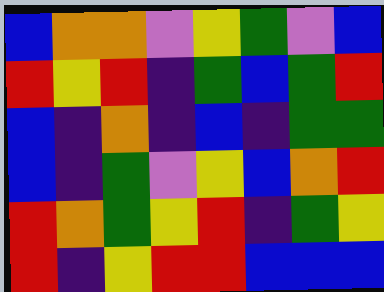[["blue", "orange", "orange", "violet", "yellow", "green", "violet", "blue"], ["red", "yellow", "red", "indigo", "green", "blue", "green", "red"], ["blue", "indigo", "orange", "indigo", "blue", "indigo", "green", "green"], ["blue", "indigo", "green", "violet", "yellow", "blue", "orange", "red"], ["red", "orange", "green", "yellow", "red", "indigo", "green", "yellow"], ["red", "indigo", "yellow", "red", "red", "blue", "blue", "blue"]]